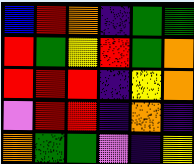[["blue", "red", "orange", "indigo", "green", "green"], ["red", "green", "yellow", "red", "green", "orange"], ["red", "red", "red", "indigo", "yellow", "orange"], ["violet", "red", "red", "indigo", "orange", "indigo"], ["orange", "green", "green", "violet", "indigo", "yellow"]]